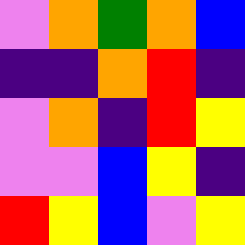[["violet", "orange", "green", "orange", "blue"], ["indigo", "indigo", "orange", "red", "indigo"], ["violet", "orange", "indigo", "red", "yellow"], ["violet", "violet", "blue", "yellow", "indigo"], ["red", "yellow", "blue", "violet", "yellow"]]